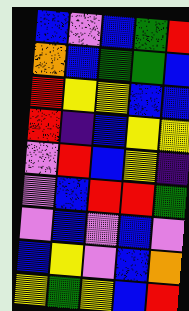[["blue", "violet", "blue", "green", "red"], ["orange", "blue", "green", "green", "blue"], ["red", "yellow", "yellow", "blue", "blue"], ["red", "indigo", "blue", "yellow", "yellow"], ["violet", "red", "blue", "yellow", "indigo"], ["violet", "blue", "red", "red", "green"], ["violet", "blue", "violet", "blue", "violet"], ["blue", "yellow", "violet", "blue", "orange"], ["yellow", "green", "yellow", "blue", "red"]]